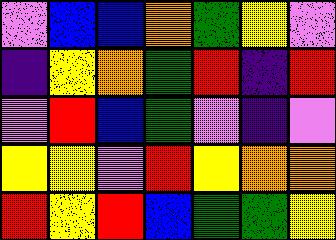[["violet", "blue", "blue", "orange", "green", "yellow", "violet"], ["indigo", "yellow", "orange", "green", "red", "indigo", "red"], ["violet", "red", "blue", "green", "violet", "indigo", "violet"], ["yellow", "yellow", "violet", "red", "yellow", "orange", "orange"], ["red", "yellow", "red", "blue", "green", "green", "yellow"]]